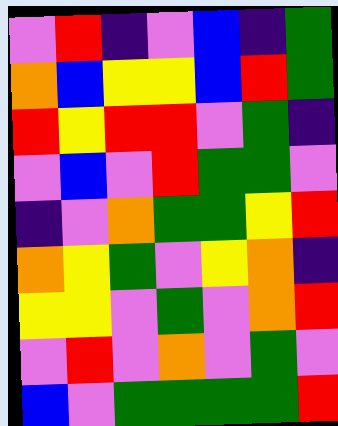[["violet", "red", "indigo", "violet", "blue", "indigo", "green"], ["orange", "blue", "yellow", "yellow", "blue", "red", "green"], ["red", "yellow", "red", "red", "violet", "green", "indigo"], ["violet", "blue", "violet", "red", "green", "green", "violet"], ["indigo", "violet", "orange", "green", "green", "yellow", "red"], ["orange", "yellow", "green", "violet", "yellow", "orange", "indigo"], ["yellow", "yellow", "violet", "green", "violet", "orange", "red"], ["violet", "red", "violet", "orange", "violet", "green", "violet"], ["blue", "violet", "green", "green", "green", "green", "red"]]